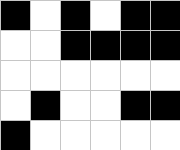[["black", "white", "black", "white", "black", "black"], ["white", "white", "black", "black", "black", "black"], ["white", "white", "white", "white", "white", "white"], ["white", "black", "white", "white", "black", "black"], ["black", "white", "white", "white", "white", "white"]]